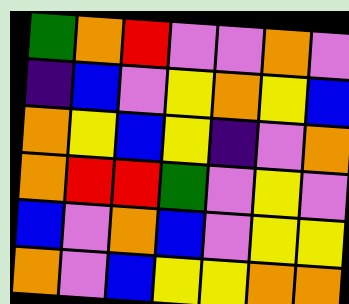[["green", "orange", "red", "violet", "violet", "orange", "violet"], ["indigo", "blue", "violet", "yellow", "orange", "yellow", "blue"], ["orange", "yellow", "blue", "yellow", "indigo", "violet", "orange"], ["orange", "red", "red", "green", "violet", "yellow", "violet"], ["blue", "violet", "orange", "blue", "violet", "yellow", "yellow"], ["orange", "violet", "blue", "yellow", "yellow", "orange", "orange"]]